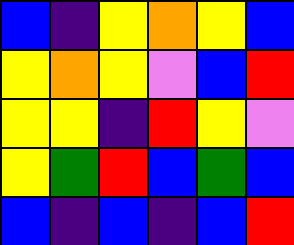[["blue", "indigo", "yellow", "orange", "yellow", "blue"], ["yellow", "orange", "yellow", "violet", "blue", "red"], ["yellow", "yellow", "indigo", "red", "yellow", "violet"], ["yellow", "green", "red", "blue", "green", "blue"], ["blue", "indigo", "blue", "indigo", "blue", "red"]]